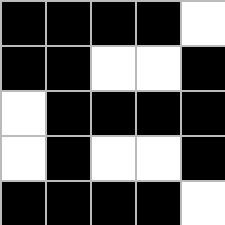[["black", "black", "black", "black", "white"], ["black", "black", "white", "white", "black"], ["white", "black", "black", "black", "black"], ["white", "black", "white", "white", "black"], ["black", "black", "black", "black", "white"]]